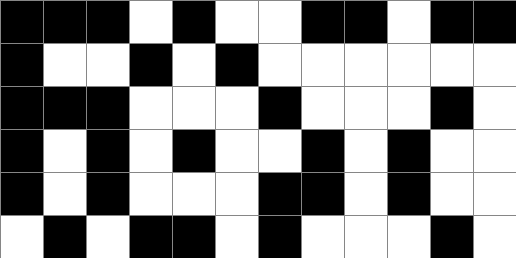[["black", "black", "black", "white", "black", "white", "white", "black", "black", "white", "black", "black"], ["black", "white", "white", "black", "white", "black", "white", "white", "white", "white", "white", "white"], ["black", "black", "black", "white", "white", "white", "black", "white", "white", "white", "black", "white"], ["black", "white", "black", "white", "black", "white", "white", "black", "white", "black", "white", "white"], ["black", "white", "black", "white", "white", "white", "black", "black", "white", "black", "white", "white"], ["white", "black", "white", "black", "black", "white", "black", "white", "white", "white", "black", "white"]]